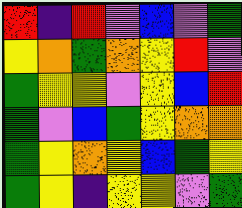[["red", "indigo", "red", "violet", "blue", "violet", "green"], ["yellow", "orange", "green", "orange", "yellow", "red", "violet"], ["green", "yellow", "yellow", "violet", "yellow", "blue", "red"], ["green", "violet", "blue", "green", "yellow", "orange", "orange"], ["green", "yellow", "orange", "yellow", "blue", "green", "yellow"], ["green", "yellow", "indigo", "yellow", "yellow", "violet", "green"]]